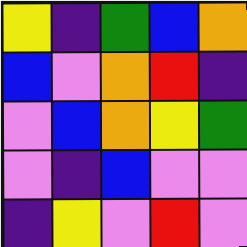[["yellow", "indigo", "green", "blue", "orange"], ["blue", "violet", "orange", "red", "indigo"], ["violet", "blue", "orange", "yellow", "green"], ["violet", "indigo", "blue", "violet", "violet"], ["indigo", "yellow", "violet", "red", "violet"]]